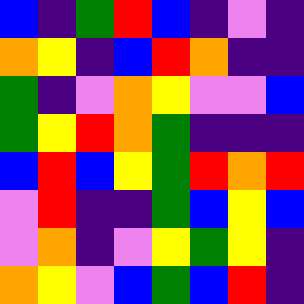[["blue", "indigo", "green", "red", "blue", "indigo", "violet", "indigo"], ["orange", "yellow", "indigo", "blue", "red", "orange", "indigo", "indigo"], ["green", "indigo", "violet", "orange", "yellow", "violet", "violet", "blue"], ["green", "yellow", "red", "orange", "green", "indigo", "indigo", "indigo"], ["blue", "red", "blue", "yellow", "green", "red", "orange", "red"], ["violet", "red", "indigo", "indigo", "green", "blue", "yellow", "blue"], ["violet", "orange", "indigo", "violet", "yellow", "green", "yellow", "indigo"], ["orange", "yellow", "violet", "blue", "green", "blue", "red", "indigo"]]